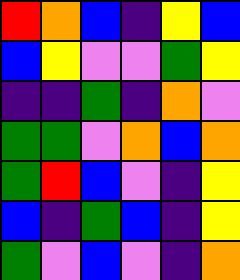[["red", "orange", "blue", "indigo", "yellow", "blue"], ["blue", "yellow", "violet", "violet", "green", "yellow"], ["indigo", "indigo", "green", "indigo", "orange", "violet"], ["green", "green", "violet", "orange", "blue", "orange"], ["green", "red", "blue", "violet", "indigo", "yellow"], ["blue", "indigo", "green", "blue", "indigo", "yellow"], ["green", "violet", "blue", "violet", "indigo", "orange"]]